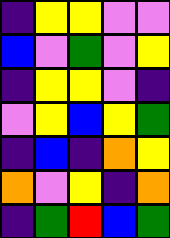[["indigo", "yellow", "yellow", "violet", "violet"], ["blue", "violet", "green", "violet", "yellow"], ["indigo", "yellow", "yellow", "violet", "indigo"], ["violet", "yellow", "blue", "yellow", "green"], ["indigo", "blue", "indigo", "orange", "yellow"], ["orange", "violet", "yellow", "indigo", "orange"], ["indigo", "green", "red", "blue", "green"]]